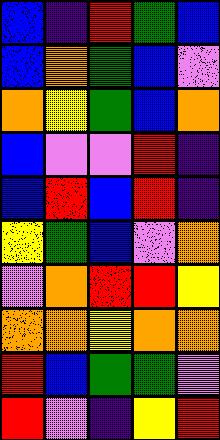[["blue", "indigo", "red", "green", "blue"], ["blue", "orange", "green", "blue", "violet"], ["orange", "yellow", "green", "blue", "orange"], ["blue", "violet", "violet", "red", "indigo"], ["blue", "red", "blue", "red", "indigo"], ["yellow", "green", "blue", "violet", "orange"], ["violet", "orange", "red", "red", "yellow"], ["orange", "orange", "yellow", "orange", "orange"], ["red", "blue", "green", "green", "violet"], ["red", "violet", "indigo", "yellow", "red"]]